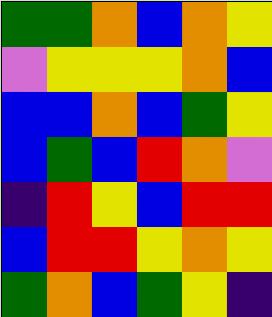[["green", "green", "orange", "blue", "orange", "yellow"], ["violet", "yellow", "yellow", "yellow", "orange", "blue"], ["blue", "blue", "orange", "blue", "green", "yellow"], ["blue", "green", "blue", "red", "orange", "violet"], ["indigo", "red", "yellow", "blue", "red", "red"], ["blue", "red", "red", "yellow", "orange", "yellow"], ["green", "orange", "blue", "green", "yellow", "indigo"]]